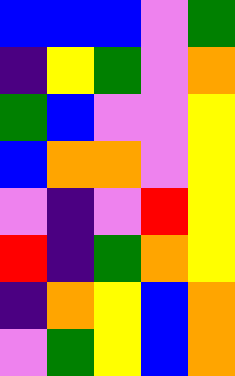[["blue", "blue", "blue", "violet", "green"], ["indigo", "yellow", "green", "violet", "orange"], ["green", "blue", "violet", "violet", "yellow"], ["blue", "orange", "orange", "violet", "yellow"], ["violet", "indigo", "violet", "red", "yellow"], ["red", "indigo", "green", "orange", "yellow"], ["indigo", "orange", "yellow", "blue", "orange"], ["violet", "green", "yellow", "blue", "orange"]]